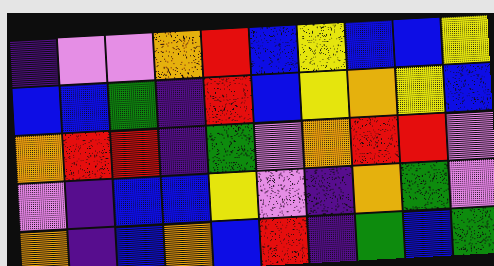[["indigo", "violet", "violet", "orange", "red", "blue", "yellow", "blue", "blue", "yellow"], ["blue", "blue", "green", "indigo", "red", "blue", "yellow", "orange", "yellow", "blue"], ["orange", "red", "red", "indigo", "green", "violet", "orange", "red", "red", "violet"], ["violet", "indigo", "blue", "blue", "yellow", "violet", "indigo", "orange", "green", "violet"], ["orange", "indigo", "blue", "orange", "blue", "red", "indigo", "green", "blue", "green"]]